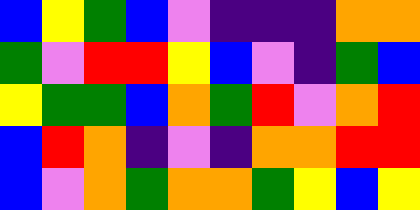[["blue", "yellow", "green", "blue", "violet", "indigo", "indigo", "indigo", "orange", "orange"], ["green", "violet", "red", "red", "yellow", "blue", "violet", "indigo", "green", "blue"], ["yellow", "green", "green", "blue", "orange", "green", "red", "violet", "orange", "red"], ["blue", "red", "orange", "indigo", "violet", "indigo", "orange", "orange", "red", "red"], ["blue", "violet", "orange", "green", "orange", "orange", "green", "yellow", "blue", "yellow"]]